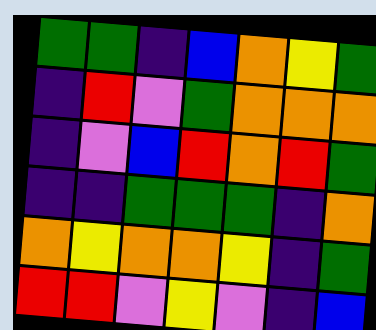[["green", "green", "indigo", "blue", "orange", "yellow", "green"], ["indigo", "red", "violet", "green", "orange", "orange", "orange"], ["indigo", "violet", "blue", "red", "orange", "red", "green"], ["indigo", "indigo", "green", "green", "green", "indigo", "orange"], ["orange", "yellow", "orange", "orange", "yellow", "indigo", "green"], ["red", "red", "violet", "yellow", "violet", "indigo", "blue"]]